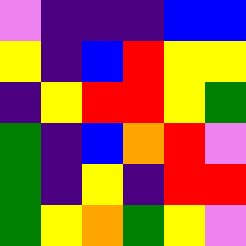[["violet", "indigo", "indigo", "indigo", "blue", "blue"], ["yellow", "indigo", "blue", "red", "yellow", "yellow"], ["indigo", "yellow", "red", "red", "yellow", "green"], ["green", "indigo", "blue", "orange", "red", "violet"], ["green", "indigo", "yellow", "indigo", "red", "red"], ["green", "yellow", "orange", "green", "yellow", "violet"]]